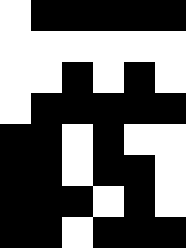[["white", "black", "black", "black", "black", "black"], ["white", "white", "white", "white", "white", "white"], ["white", "white", "black", "white", "black", "white"], ["white", "black", "black", "black", "black", "black"], ["black", "black", "white", "black", "white", "white"], ["black", "black", "white", "black", "black", "white"], ["black", "black", "black", "white", "black", "white"], ["black", "black", "white", "black", "black", "black"]]